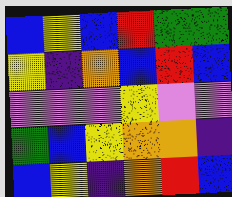[["blue", "yellow", "blue", "red", "green", "green"], ["yellow", "indigo", "orange", "blue", "red", "blue"], ["violet", "violet", "violet", "yellow", "violet", "violet"], ["green", "blue", "yellow", "orange", "orange", "indigo"], ["blue", "yellow", "indigo", "orange", "red", "blue"]]